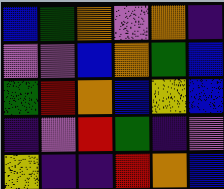[["blue", "green", "orange", "violet", "orange", "indigo"], ["violet", "violet", "blue", "orange", "green", "blue"], ["green", "red", "orange", "blue", "yellow", "blue"], ["indigo", "violet", "red", "green", "indigo", "violet"], ["yellow", "indigo", "indigo", "red", "orange", "blue"]]